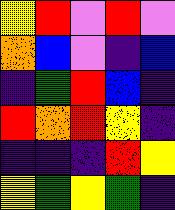[["yellow", "red", "violet", "red", "violet"], ["orange", "blue", "violet", "indigo", "blue"], ["indigo", "green", "red", "blue", "indigo"], ["red", "orange", "red", "yellow", "indigo"], ["indigo", "indigo", "indigo", "red", "yellow"], ["yellow", "green", "yellow", "green", "indigo"]]